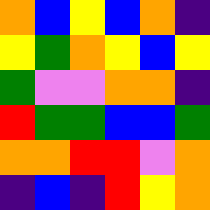[["orange", "blue", "yellow", "blue", "orange", "indigo"], ["yellow", "green", "orange", "yellow", "blue", "yellow"], ["green", "violet", "violet", "orange", "orange", "indigo"], ["red", "green", "green", "blue", "blue", "green"], ["orange", "orange", "red", "red", "violet", "orange"], ["indigo", "blue", "indigo", "red", "yellow", "orange"]]